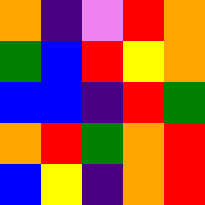[["orange", "indigo", "violet", "red", "orange"], ["green", "blue", "red", "yellow", "orange"], ["blue", "blue", "indigo", "red", "green"], ["orange", "red", "green", "orange", "red"], ["blue", "yellow", "indigo", "orange", "red"]]